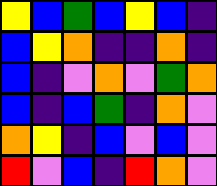[["yellow", "blue", "green", "blue", "yellow", "blue", "indigo"], ["blue", "yellow", "orange", "indigo", "indigo", "orange", "indigo"], ["blue", "indigo", "violet", "orange", "violet", "green", "orange"], ["blue", "indigo", "blue", "green", "indigo", "orange", "violet"], ["orange", "yellow", "indigo", "blue", "violet", "blue", "violet"], ["red", "violet", "blue", "indigo", "red", "orange", "violet"]]